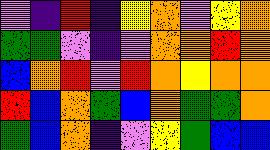[["violet", "indigo", "red", "indigo", "yellow", "orange", "violet", "yellow", "orange"], ["green", "green", "violet", "indigo", "violet", "orange", "orange", "red", "orange"], ["blue", "orange", "red", "violet", "red", "orange", "yellow", "orange", "orange"], ["red", "blue", "orange", "green", "blue", "orange", "green", "green", "orange"], ["green", "blue", "orange", "indigo", "violet", "yellow", "green", "blue", "blue"]]